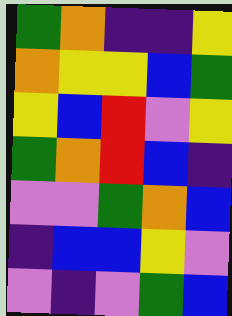[["green", "orange", "indigo", "indigo", "yellow"], ["orange", "yellow", "yellow", "blue", "green"], ["yellow", "blue", "red", "violet", "yellow"], ["green", "orange", "red", "blue", "indigo"], ["violet", "violet", "green", "orange", "blue"], ["indigo", "blue", "blue", "yellow", "violet"], ["violet", "indigo", "violet", "green", "blue"]]